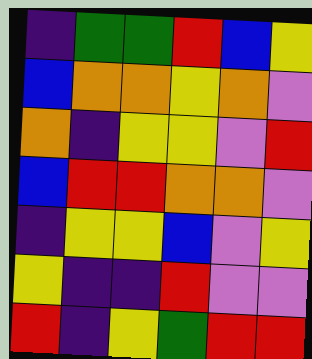[["indigo", "green", "green", "red", "blue", "yellow"], ["blue", "orange", "orange", "yellow", "orange", "violet"], ["orange", "indigo", "yellow", "yellow", "violet", "red"], ["blue", "red", "red", "orange", "orange", "violet"], ["indigo", "yellow", "yellow", "blue", "violet", "yellow"], ["yellow", "indigo", "indigo", "red", "violet", "violet"], ["red", "indigo", "yellow", "green", "red", "red"]]